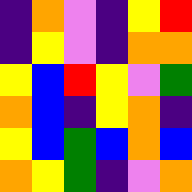[["indigo", "orange", "violet", "indigo", "yellow", "red"], ["indigo", "yellow", "violet", "indigo", "orange", "orange"], ["yellow", "blue", "red", "yellow", "violet", "green"], ["orange", "blue", "indigo", "yellow", "orange", "indigo"], ["yellow", "blue", "green", "blue", "orange", "blue"], ["orange", "yellow", "green", "indigo", "violet", "orange"]]